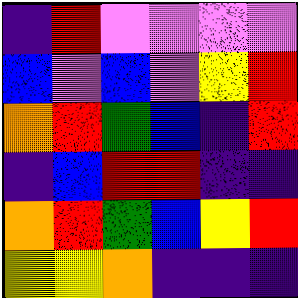[["indigo", "red", "violet", "violet", "violet", "violet"], ["blue", "violet", "blue", "violet", "yellow", "red"], ["orange", "red", "green", "blue", "indigo", "red"], ["indigo", "blue", "red", "red", "indigo", "indigo"], ["orange", "red", "green", "blue", "yellow", "red"], ["yellow", "yellow", "orange", "indigo", "indigo", "indigo"]]